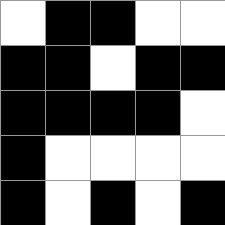[["white", "black", "black", "white", "white"], ["black", "black", "white", "black", "black"], ["black", "black", "black", "black", "white"], ["black", "white", "white", "white", "white"], ["black", "white", "black", "white", "black"]]